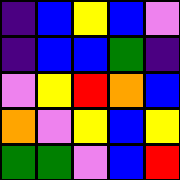[["indigo", "blue", "yellow", "blue", "violet"], ["indigo", "blue", "blue", "green", "indigo"], ["violet", "yellow", "red", "orange", "blue"], ["orange", "violet", "yellow", "blue", "yellow"], ["green", "green", "violet", "blue", "red"]]